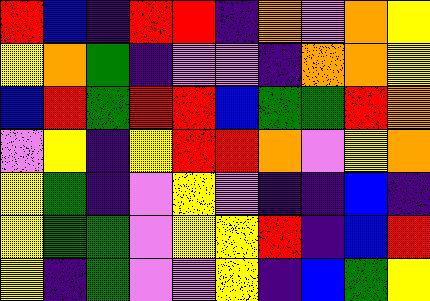[["red", "blue", "indigo", "red", "red", "indigo", "orange", "violet", "orange", "yellow"], ["yellow", "orange", "green", "indigo", "violet", "violet", "indigo", "orange", "orange", "yellow"], ["blue", "red", "green", "red", "red", "blue", "green", "green", "red", "orange"], ["violet", "yellow", "indigo", "yellow", "red", "red", "orange", "violet", "yellow", "orange"], ["yellow", "green", "indigo", "violet", "yellow", "violet", "indigo", "indigo", "blue", "indigo"], ["yellow", "green", "green", "violet", "yellow", "yellow", "red", "indigo", "blue", "red"], ["yellow", "indigo", "green", "violet", "violet", "yellow", "indigo", "blue", "green", "yellow"]]